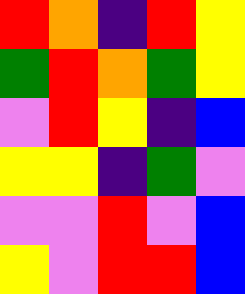[["red", "orange", "indigo", "red", "yellow"], ["green", "red", "orange", "green", "yellow"], ["violet", "red", "yellow", "indigo", "blue"], ["yellow", "yellow", "indigo", "green", "violet"], ["violet", "violet", "red", "violet", "blue"], ["yellow", "violet", "red", "red", "blue"]]